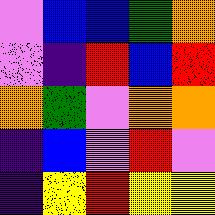[["violet", "blue", "blue", "green", "orange"], ["violet", "indigo", "red", "blue", "red"], ["orange", "green", "violet", "orange", "orange"], ["indigo", "blue", "violet", "red", "violet"], ["indigo", "yellow", "red", "yellow", "yellow"]]